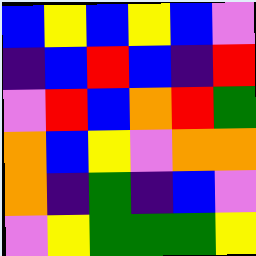[["blue", "yellow", "blue", "yellow", "blue", "violet"], ["indigo", "blue", "red", "blue", "indigo", "red"], ["violet", "red", "blue", "orange", "red", "green"], ["orange", "blue", "yellow", "violet", "orange", "orange"], ["orange", "indigo", "green", "indigo", "blue", "violet"], ["violet", "yellow", "green", "green", "green", "yellow"]]